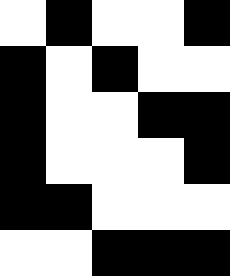[["white", "black", "white", "white", "black"], ["black", "white", "black", "white", "white"], ["black", "white", "white", "black", "black"], ["black", "white", "white", "white", "black"], ["black", "black", "white", "white", "white"], ["white", "white", "black", "black", "black"]]